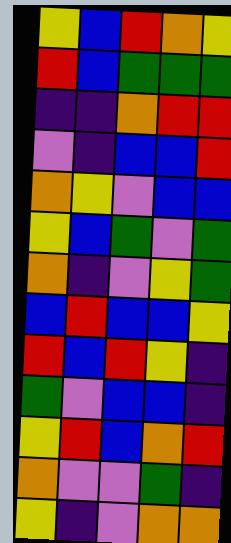[["yellow", "blue", "red", "orange", "yellow"], ["red", "blue", "green", "green", "green"], ["indigo", "indigo", "orange", "red", "red"], ["violet", "indigo", "blue", "blue", "red"], ["orange", "yellow", "violet", "blue", "blue"], ["yellow", "blue", "green", "violet", "green"], ["orange", "indigo", "violet", "yellow", "green"], ["blue", "red", "blue", "blue", "yellow"], ["red", "blue", "red", "yellow", "indigo"], ["green", "violet", "blue", "blue", "indigo"], ["yellow", "red", "blue", "orange", "red"], ["orange", "violet", "violet", "green", "indigo"], ["yellow", "indigo", "violet", "orange", "orange"]]